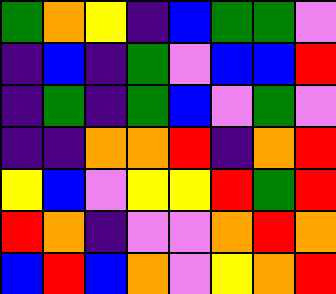[["green", "orange", "yellow", "indigo", "blue", "green", "green", "violet"], ["indigo", "blue", "indigo", "green", "violet", "blue", "blue", "red"], ["indigo", "green", "indigo", "green", "blue", "violet", "green", "violet"], ["indigo", "indigo", "orange", "orange", "red", "indigo", "orange", "red"], ["yellow", "blue", "violet", "yellow", "yellow", "red", "green", "red"], ["red", "orange", "indigo", "violet", "violet", "orange", "red", "orange"], ["blue", "red", "blue", "orange", "violet", "yellow", "orange", "red"]]